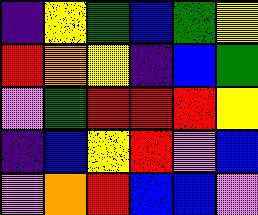[["indigo", "yellow", "green", "blue", "green", "yellow"], ["red", "orange", "yellow", "indigo", "blue", "green"], ["violet", "green", "red", "red", "red", "yellow"], ["indigo", "blue", "yellow", "red", "violet", "blue"], ["violet", "orange", "red", "blue", "blue", "violet"]]